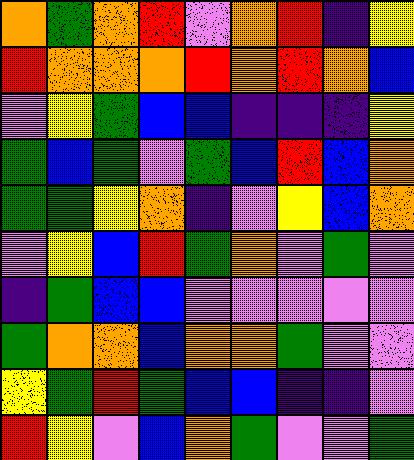[["orange", "green", "orange", "red", "violet", "orange", "red", "indigo", "yellow"], ["red", "orange", "orange", "orange", "red", "orange", "red", "orange", "blue"], ["violet", "yellow", "green", "blue", "blue", "indigo", "indigo", "indigo", "yellow"], ["green", "blue", "green", "violet", "green", "blue", "red", "blue", "orange"], ["green", "green", "yellow", "orange", "indigo", "violet", "yellow", "blue", "orange"], ["violet", "yellow", "blue", "red", "green", "orange", "violet", "green", "violet"], ["indigo", "green", "blue", "blue", "violet", "violet", "violet", "violet", "violet"], ["green", "orange", "orange", "blue", "orange", "orange", "green", "violet", "violet"], ["yellow", "green", "red", "green", "blue", "blue", "indigo", "indigo", "violet"], ["red", "yellow", "violet", "blue", "orange", "green", "violet", "violet", "green"]]